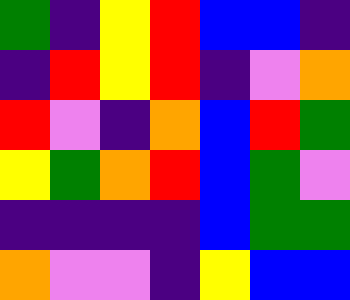[["green", "indigo", "yellow", "red", "blue", "blue", "indigo"], ["indigo", "red", "yellow", "red", "indigo", "violet", "orange"], ["red", "violet", "indigo", "orange", "blue", "red", "green"], ["yellow", "green", "orange", "red", "blue", "green", "violet"], ["indigo", "indigo", "indigo", "indigo", "blue", "green", "green"], ["orange", "violet", "violet", "indigo", "yellow", "blue", "blue"]]